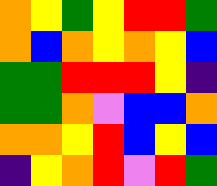[["orange", "yellow", "green", "yellow", "red", "red", "green"], ["orange", "blue", "orange", "yellow", "orange", "yellow", "blue"], ["green", "green", "red", "red", "red", "yellow", "indigo"], ["green", "green", "orange", "violet", "blue", "blue", "orange"], ["orange", "orange", "yellow", "red", "blue", "yellow", "blue"], ["indigo", "yellow", "orange", "red", "violet", "red", "green"]]